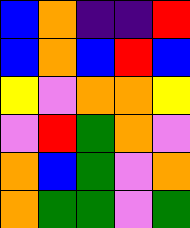[["blue", "orange", "indigo", "indigo", "red"], ["blue", "orange", "blue", "red", "blue"], ["yellow", "violet", "orange", "orange", "yellow"], ["violet", "red", "green", "orange", "violet"], ["orange", "blue", "green", "violet", "orange"], ["orange", "green", "green", "violet", "green"]]